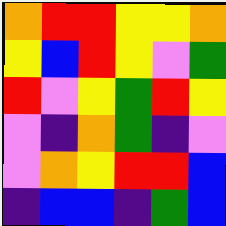[["orange", "red", "red", "yellow", "yellow", "orange"], ["yellow", "blue", "red", "yellow", "violet", "green"], ["red", "violet", "yellow", "green", "red", "yellow"], ["violet", "indigo", "orange", "green", "indigo", "violet"], ["violet", "orange", "yellow", "red", "red", "blue"], ["indigo", "blue", "blue", "indigo", "green", "blue"]]